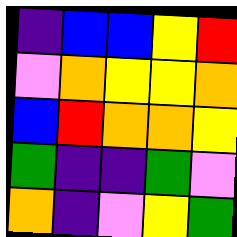[["indigo", "blue", "blue", "yellow", "red"], ["violet", "orange", "yellow", "yellow", "orange"], ["blue", "red", "orange", "orange", "yellow"], ["green", "indigo", "indigo", "green", "violet"], ["orange", "indigo", "violet", "yellow", "green"]]